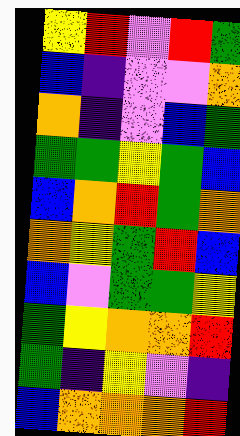[["yellow", "red", "violet", "red", "green"], ["blue", "indigo", "violet", "violet", "orange"], ["orange", "indigo", "violet", "blue", "green"], ["green", "green", "yellow", "green", "blue"], ["blue", "orange", "red", "green", "orange"], ["orange", "yellow", "green", "red", "blue"], ["blue", "violet", "green", "green", "yellow"], ["green", "yellow", "orange", "orange", "red"], ["green", "indigo", "yellow", "violet", "indigo"], ["blue", "orange", "orange", "orange", "red"]]